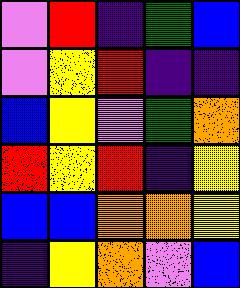[["violet", "red", "indigo", "green", "blue"], ["violet", "yellow", "red", "indigo", "indigo"], ["blue", "yellow", "violet", "green", "orange"], ["red", "yellow", "red", "indigo", "yellow"], ["blue", "blue", "orange", "orange", "yellow"], ["indigo", "yellow", "orange", "violet", "blue"]]